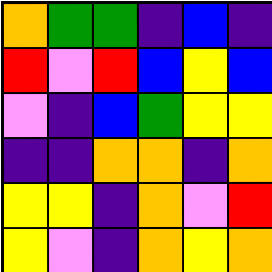[["orange", "green", "green", "indigo", "blue", "indigo"], ["red", "violet", "red", "blue", "yellow", "blue"], ["violet", "indigo", "blue", "green", "yellow", "yellow"], ["indigo", "indigo", "orange", "orange", "indigo", "orange"], ["yellow", "yellow", "indigo", "orange", "violet", "red"], ["yellow", "violet", "indigo", "orange", "yellow", "orange"]]